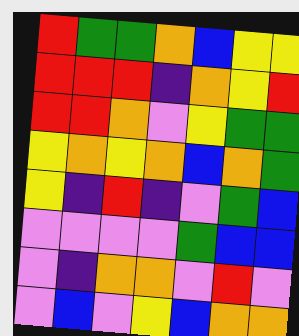[["red", "green", "green", "orange", "blue", "yellow", "yellow"], ["red", "red", "red", "indigo", "orange", "yellow", "red"], ["red", "red", "orange", "violet", "yellow", "green", "green"], ["yellow", "orange", "yellow", "orange", "blue", "orange", "green"], ["yellow", "indigo", "red", "indigo", "violet", "green", "blue"], ["violet", "violet", "violet", "violet", "green", "blue", "blue"], ["violet", "indigo", "orange", "orange", "violet", "red", "violet"], ["violet", "blue", "violet", "yellow", "blue", "orange", "orange"]]